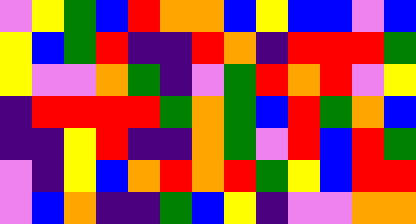[["violet", "yellow", "green", "blue", "red", "orange", "orange", "blue", "yellow", "blue", "blue", "violet", "blue"], ["yellow", "blue", "green", "red", "indigo", "indigo", "red", "orange", "indigo", "red", "red", "red", "green"], ["yellow", "violet", "violet", "orange", "green", "indigo", "violet", "green", "red", "orange", "red", "violet", "yellow"], ["indigo", "red", "red", "red", "red", "green", "orange", "green", "blue", "red", "green", "orange", "blue"], ["indigo", "indigo", "yellow", "red", "indigo", "indigo", "orange", "green", "violet", "red", "blue", "red", "green"], ["violet", "indigo", "yellow", "blue", "orange", "red", "orange", "red", "green", "yellow", "blue", "red", "red"], ["violet", "blue", "orange", "indigo", "indigo", "green", "blue", "yellow", "indigo", "violet", "violet", "orange", "orange"]]